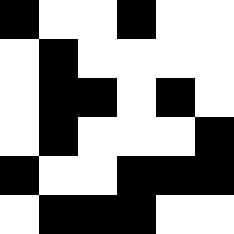[["black", "white", "white", "black", "white", "white"], ["white", "black", "white", "white", "white", "white"], ["white", "black", "black", "white", "black", "white"], ["white", "black", "white", "white", "white", "black"], ["black", "white", "white", "black", "black", "black"], ["white", "black", "black", "black", "white", "white"]]